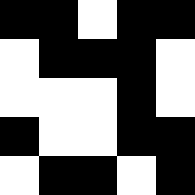[["black", "black", "white", "black", "black"], ["white", "black", "black", "black", "white"], ["white", "white", "white", "black", "white"], ["black", "white", "white", "black", "black"], ["white", "black", "black", "white", "black"]]